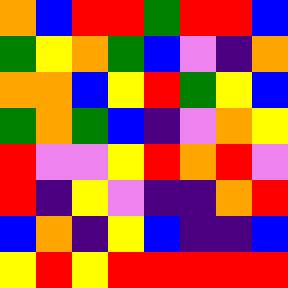[["orange", "blue", "red", "red", "green", "red", "red", "blue"], ["green", "yellow", "orange", "green", "blue", "violet", "indigo", "orange"], ["orange", "orange", "blue", "yellow", "red", "green", "yellow", "blue"], ["green", "orange", "green", "blue", "indigo", "violet", "orange", "yellow"], ["red", "violet", "violet", "yellow", "red", "orange", "red", "violet"], ["red", "indigo", "yellow", "violet", "indigo", "indigo", "orange", "red"], ["blue", "orange", "indigo", "yellow", "blue", "indigo", "indigo", "blue"], ["yellow", "red", "yellow", "red", "red", "red", "red", "red"]]